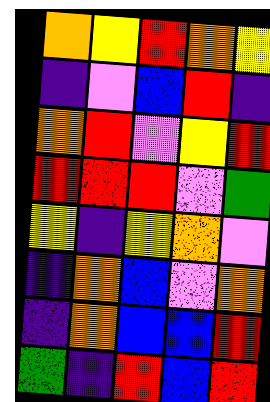[["orange", "yellow", "red", "orange", "yellow"], ["indigo", "violet", "blue", "red", "indigo"], ["orange", "red", "violet", "yellow", "red"], ["red", "red", "red", "violet", "green"], ["yellow", "indigo", "yellow", "orange", "violet"], ["indigo", "orange", "blue", "violet", "orange"], ["indigo", "orange", "blue", "blue", "red"], ["green", "indigo", "red", "blue", "red"]]